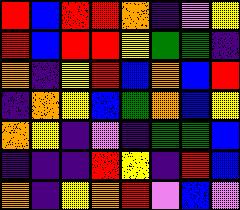[["red", "blue", "red", "red", "orange", "indigo", "violet", "yellow"], ["red", "blue", "red", "red", "yellow", "green", "green", "indigo"], ["orange", "indigo", "yellow", "red", "blue", "orange", "blue", "red"], ["indigo", "orange", "yellow", "blue", "green", "orange", "blue", "yellow"], ["orange", "yellow", "indigo", "violet", "indigo", "green", "green", "blue"], ["indigo", "indigo", "indigo", "red", "yellow", "indigo", "red", "blue"], ["orange", "indigo", "yellow", "orange", "red", "violet", "blue", "violet"]]